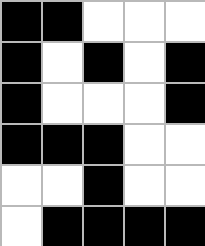[["black", "black", "white", "white", "white"], ["black", "white", "black", "white", "black"], ["black", "white", "white", "white", "black"], ["black", "black", "black", "white", "white"], ["white", "white", "black", "white", "white"], ["white", "black", "black", "black", "black"]]